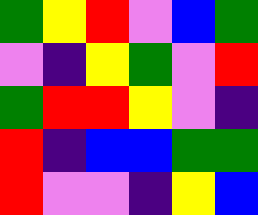[["green", "yellow", "red", "violet", "blue", "green"], ["violet", "indigo", "yellow", "green", "violet", "red"], ["green", "red", "red", "yellow", "violet", "indigo"], ["red", "indigo", "blue", "blue", "green", "green"], ["red", "violet", "violet", "indigo", "yellow", "blue"]]